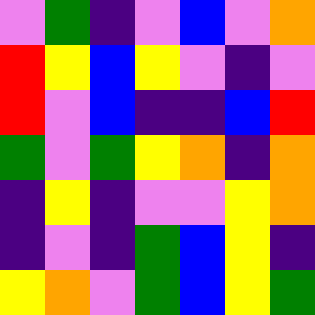[["violet", "green", "indigo", "violet", "blue", "violet", "orange"], ["red", "yellow", "blue", "yellow", "violet", "indigo", "violet"], ["red", "violet", "blue", "indigo", "indigo", "blue", "red"], ["green", "violet", "green", "yellow", "orange", "indigo", "orange"], ["indigo", "yellow", "indigo", "violet", "violet", "yellow", "orange"], ["indigo", "violet", "indigo", "green", "blue", "yellow", "indigo"], ["yellow", "orange", "violet", "green", "blue", "yellow", "green"]]